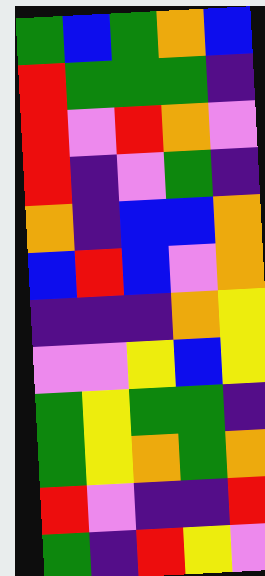[["green", "blue", "green", "orange", "blue"], ["red", "green", "green", "green", "indigo"], ["red", "violet", "red", "orange", "violet"], ["red", "indigo", "violet", "green", "indigo"], ["orange", "indigo", "blue", "blue", "orange"], ["blue", "red", "blue", "violet", "orange"], ["indigo", "indigo", "indigo", "orange", "yellow"], ["violet", "violet", "yellow", "blue", "yellow"], ["green", "yellow", "green", "green", "indigo"], ["green", "yellow", "orange", "green", "orange"], ["red", "violet", "indigo", "indigo", "red"], ["green", "indigo", "red", "yellow", "violet"]]